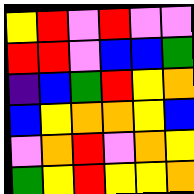[["yellow", "red", "violet", "red", "violet", "violet"], ["red", "red", "violet", "blue", "blue", "green"], ["indigo", "blue", "green", "red", "yellow", "orange"], ["blue", "yellow", "orange", "orange", "yellow", "blue"], ["violet", "orange", "red", "violet", "orange", "yellow"], ["green", "yellow", "red", "yellow", "yellow", "orange"]]